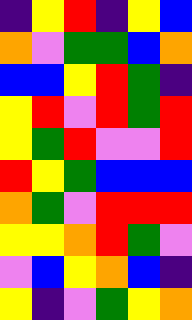[["indigo", "yellow", "red", "indigo", "yellow", "blue"], ["orange", "violet", "green", "green", "blue", "orange"], ["blue", "blue", "yellow", "red", "green", "indigo"], ["yellow", "red", "violet", "red", "green", "red"], ["yellow", "green", "red", "violet", "violet", "red"], ["red", "yellow", "green", "blue", "blue", "blue"], ["orange", "green", "violet", "red", "red", "red"], ["yellow", "yellow", "orange", "red", "green", "violet"], ["violet", "blue", "yellow", "orange", "blue", "indigo"], ["yellow", "indigo", "violet", "green", "yellow", "orange"]]